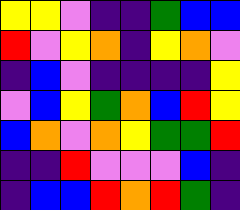[["yellow", "yellow", "violet", "indigo", "indigo", "green", "blue", "blue"], ["red", "violet", "yellow", "orange", "indigo", "yellow", "orange", "violet"], ["indigo", "blue", "violet", "indigo", "indigo", "indigo", "indigo", "yellow"], ["violet", "blue", "yellow", "green", "orange", "blue", "red", "yellow"], ["blue", "orange", "violet", "orange", "yellow", "green", "green", "red"], ["indigo", "indigo", "red", "violet", "violet", "violet", "blue", "indigo"], ["indigo", "blue", "blue", "red", "orange", "red", "green", "indigo"]]